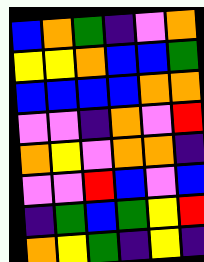[["blue", "orange", "green", "indigo", "violet", "orange"], ["yellow", "yellow", "orange", "blue", "blue", "green"], ["blue", "blue", "blue", "blue", "orange", "orange"], ["violet", "violet", "indigo", "orange", "violet", "red"], ["orange", "yellow", "violet", "orange", "orange", "indigo"], ["violet", "violet", "red", "blue", "violet", "blue"], ["indigo", "green", "blue", "green", "yellow", "red"], ["orange", "yellow", "green", "indigo", "yellow", "indigo"]]